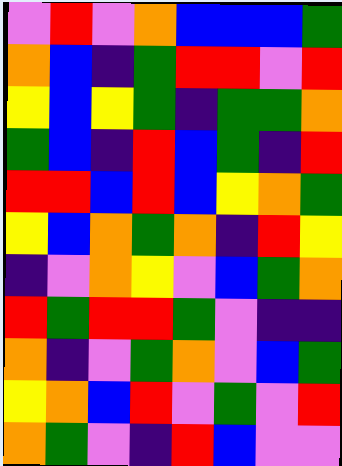[["violet", "red", "violet", "orange", "blue", "blue", "blue", "green"], ["orange", "blue", "indigo", "green", "red", "red", "violet", "red"], ["yellow", "blue", "yellow", "green", "indigo", "green", "green", "orange"], ["green", "blue", "indigo", "red", "blue", "green", "indigo", "red"], ["red", "red", "blue", "red", "blue", "yellow", "orange", "green"], ["yellow", "blue", "orange", "green", "orange", "indigo", "red", "yellow"], ["indigo", "violet", "orange", "yellow", "violet", "blue", "green", "orange"], ["red", "green", "red", "red", "green", "violet", "indigo", "indigo"], ["orange", "indigo", "violet", "green", "orange", "violet", "blue", "green"], ["yellow", "orange", "blue", "red", "violet", "green", "violet", "red"], ["orange", "green", "violet", "indigo", "red", "blue", "violet", "violet"]]